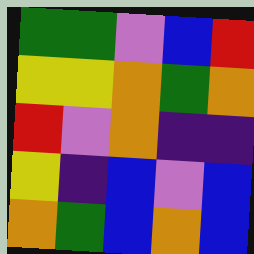[["green", "green", "violet", "blue", "red"], ["yellow", "yellow", "orange", "green", "orange"], ["red", "violet", "orange", "indigo", "indigo"], ["yellow", "indigo", "blue", "violet", "blue"], ["orange", "green", "blue", "orange", "blue"]]